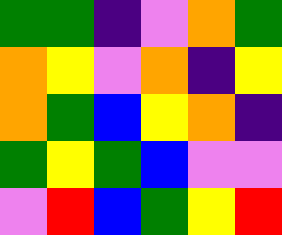[["green", "green", "indigo", "violet", "orange", "green"], ["orange", "yellow", "violet", "orange", "indigo", "yellow"], ["orange", "green", "blue", "yellow", "orange", "indigo"], ["green", "yellow", "green", "blue", "violet", "violet"], ["violet", "red", "blue", "green", "yellow", "red"]]